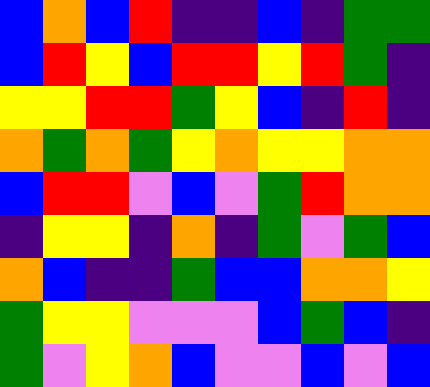[["blue", "orange", "blue", "red", "indigo", "indigo", "blue", "indigo", "green", "green"], ["blue", "red", "yellow", "blue", "red", "red", "yellow", "red", "green", "indigo"], ["yellow", "yellow", "red", "red", "green", "yellow", "blue", "indigo", "red", "indigo"], ["orange", "green", "orange", "green", "yellow", "orange", "yellow", "yellow", "orange", "orange"], ["blue", "red", "red", "violet", "blue", "violet", "green", "red", "orange", "orange"], ["indigo", "yellow", "yellow", "indigo", "orange", "indigo", "green", "violet", "green", "blue"], ["orange", "blue", "indigo", "indigo", "green", "blue", "blue", "orange", "orange", "yellow"], ["green", "yellow", "yellow", "violet", "violet", "violet", "blue", "green", "blue", "indigo"], ["green", "violet", "yellow", "orange", "blue", "violet", "violet", "blue", "violet", "blue"]]